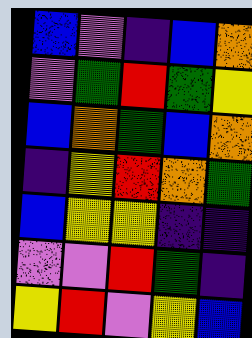[["blue", "violet", "indigo", "blue", "orange"], ["violet", "green", "red", "green", "yellow"], ["blue", "orange", "green", "blue", "orange"], ["indigo", "yellow", "red", "orange", "green"], ["blue", "yellow", "yellow", "indigo", "indigo"], ["violet", "violet", "red", "green", "indigo"], ["yellow", "red", "violet", "yellow", "blue"]]